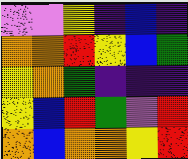[["violet", "violet", "yellow", "indigo", "blue", "indigo"], ["orange", "orange", "red", "yellow", "blue", "green"], ["yellow", "orange", "green", "indigo", "indigo", "indigo"], ["yellow", "blue", "red", "green", "violet", "red"], ["orange", "blue", "orange", "orange", "yellow", "red"]]